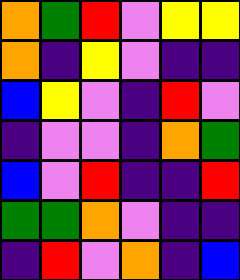[["orange", "green", "red", "violet", "yellow", "yellow"], ["orange", "indigo", "yellow", "violet", "indigo", "indigo"], ["blue", "yellow", "violet", "indigo", "red", "violet"], ["indigo", "violet", "violet", "indigo", "orange", "green"], ["blue", "violet", "red", "indigo", "indigo", "red"], ["green", "green", "orange", "violet", "indigo", "indigo"], ["indigo", "red", "violet", "orange", "indigo", "blue"]]